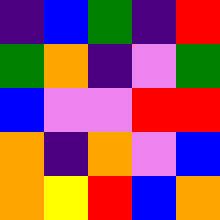[["indigo", "blue", "green", "indigo", "red"], ["green", "orange", "indigo", "violet", "green"], ["blue", "violet", "violet", "red", "red"], ["orange", "indigo", "orange", "violet", "blue"], ["orange", "yellow", "red", "blue", "orange"]]